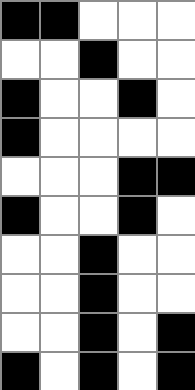[["black", "black", "white", "white", "white"], ["white", "white", "black", "white", "white"], ["black", "white", "white", "black", "white"], ["black", "white", "white", "white", "white"], ["white", "white", "white", "black", "black"], ["black", "white", "white", "black", "white"], ["white", "white", "black", "white", "white"], ["white", "white", "black", "white", "white"], ["white", "white", "black", "white", "black"], ["black", "white", "black", "white", "black"]]